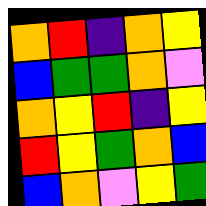[["orange", "red", "indigo", "orange", "yellow"], ["blue", "green", "green", "orange", "violet"], ["orange", "yellow", "red", "indigo", "yellow"], ["red", "yellow", "green", "orange", "blue"], ["blue", "orange", "violet", "yellow", "green"]]